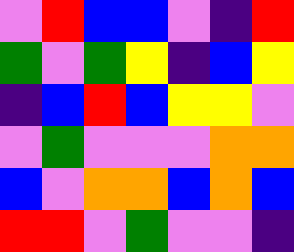[["violet", "red", "blue", "blue", "violet", "indigo", "red"], ["green", "violet", "green", "yellow", "indigo", "blue", "yellow"], ["indigo", "blue", "red", "blue", "yellow", "yellow", "violet"], ["violet", "green", "violet", "violet", "violet", "orange", "orange"], ["blue", "violet", "orange", "orange", "blue", "orange", "blue"], ["red", "red", "violet", "green", "violet", "violet", "indigo"]]